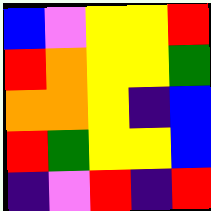[["blue", "violet", "yellow", "yellow", "red"], ["red", "orange", "yellow", "yellow", "green"], ["orange", "orange", "yellow", "indigo", "blue"], ["red", "green", "yellow", "yellow", "blue"], ["indigo", "violet", "red", "indigo", "red"]]